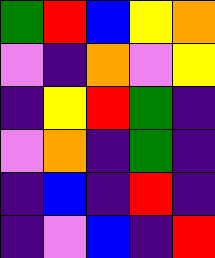[["green", "red", "blue", "yellow", "orange"], ["violet", "indigo", "orange", "violet", "yellow"], ["indigo", "yellow", "red", "green", "indigo"], ["violet", "orange", "indigo", "green", "indigo"], ["indigo", "blue", "indigo", "red", "indigo"], ["indigo", "violet", "blue", "indigo", "red"]]